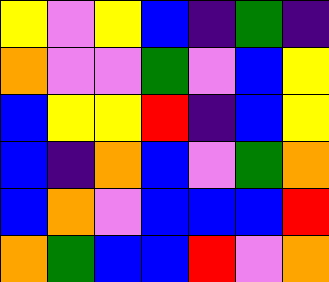[["yellow", "violet", "yellow", "blue", "indigo", "green", "indigo"], ["orange", "violet", "violet", "green", "violet", "blue", "yellow"], ["blue", "yellow", "yellow", "red", "indigo", "blue", "yellow"], ["blue", "indigo", "orange", "blue", "violet", "green", "orange"], ["blue", "orange", "violet", "blue", "blue", "blue", "red"], ["orange", "green", "blue", "blue", "red", "violet", "orange"]]